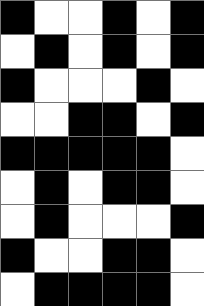[["black", "white", "white", "black", "white", "black"], ["white", "black", "white", "black", "white", "black"], ["black", "white", "white", "white", "black", "white"], ["white", "white", "black", "black", "white", "black"], ["black", "black", "black", "black", "black", "white"], ["white", "black", "white", "black", "black", "white"], ["white", "black", "white", "white", "white", "black"], ["black", "white", "white", "black", "black", "white"], ["white", "black", "black", "black", "black", "white"]]